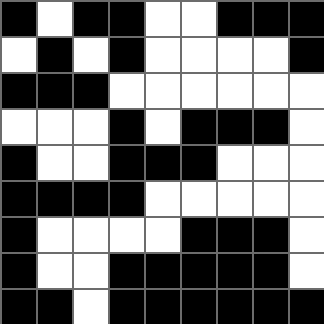[["black", "white", "black", "black", "white", "white", "black", "black", "black"], ["white", "black", "white", "black", "white", "white", "white", "white", "black"], ["black", "black", "black", "white", "white", "white", "white", "white", "white"], ["white", "white", "white", "black", "white", "black", "black", "black", "white"], ["black", "white", "white", "black", "black", "black", "white", "white", "white"], ["black", "black", "black", "black", "white", "white", "white", "white", "white"], ["black", "white", "white", "white", "white", "black", "black", "black", "white"], ["black", "white", "white", "black", "black", "black", "black", "black", "white"], ["black", "black", "white", "black", "black", "black", "black", "black", "black"]]